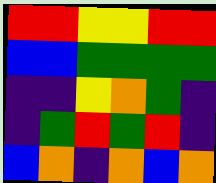[["red", "red", "yellow", "yellow", "red", "red"], ["blue", "blue", "green", "green", "green", "green"], ["indigo", "indigo", "yellow", "orange", "green", "indigo"], ["indigo", "green", "red", "green", "red", "indigo"], ["blue", "orange", "indigo", "orange", "blue", "orange"]]